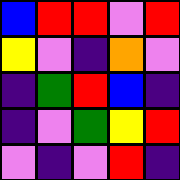[["blue", "red", "red", "violet", "red"], ["yellow", "violet", "indigo", "orange", "violet"], ["indigo", "green", "red", "blue", "indigo"], ["indigo", "violet", "green", "yellow", "red"], ["violet", "indigo", "violet", "red", "indigo"]]